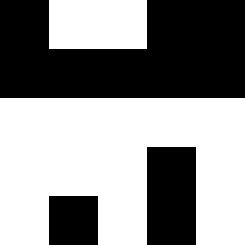[["black", "white", "white", "black", "black"], ["black", "black", "black", "black", "black"], ["white", "white", "white", "white", "white"], ["white", "white", "white", "black", "white"], ["white", "black", "white", "black", "white"]]